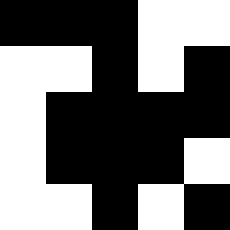[["black", "black", "black", "white", "white"], ["white", "white", "black", "white", "black"], ["white", "black", "black", "black", "black"], ["white", "black", "black", "black", "white"], ["white", "white", "black", "white", "black"]]